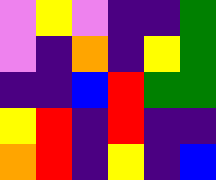[["violet", "yellow", "violet", "indigo", "indigo", "green"], ["violet", "indigo", "orange", "indigo", "yellow", "green"], ["indigo", "indigo", "blue", "red", "green", "green"], ["yellow", "red", "indigo", "red", "indigo", "indigo"], ["orange", "red", "indigo", "yellow", "indigo", "blue"]]